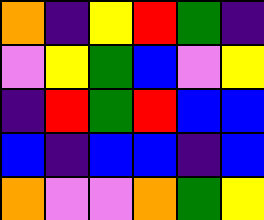[["orange", "indigo", "yellow", "red", "green", "indigo"], ["violet", "yellow", "green", "blue", "violet", "yellow"], ["indigo", "red", "green", "red", "blue", "blue"], ["blue", "indigo", "blue", "blue", "indigo", "blue"], ["orange", "violet", "violet", "orange", "green", "yellow"]]